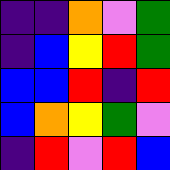[["indigo", "indigo", "orange", "violet", "green"], ["indigo", "blue", "yellow", "red", "green"], ["blue", "blue", "red", "indigo", "red"], ["blue", "orange", "yellow", "green", "violet"], ["indigo", "red", "violet", "red", "blue"]]